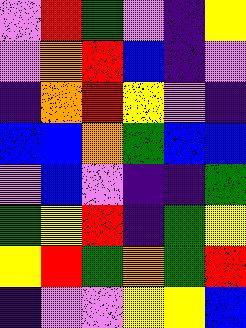[["violet", "red", "green", "violet", "indigo", "yellow"], ["violet", "orange", "red", "blue", "indigo", "violet"], ["indigo", "orange", "red", "yellow", "violet", "indigo"], ["blue", "blue", "orange", "green", "blue", "blue"], ["violet", "blue", "violet", "indigo", "indigo", "green"], ["green", "yellow", "red", "indigo", "green", "yellow"], ["yellow", "red", "green", "orange", "green", "red"], ["indigo", "violet", "violet", "yellow", "yellow", "blue"]]